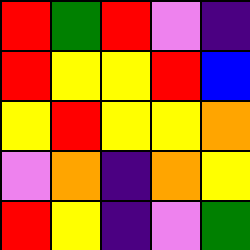[["red", "green", "red", "violet", "indigo"], ["red", "yellow", "yellow", "red", "blue"], ["yellow", "red", "yellow", "yellow", "orange"], ["violet", "orange", "indigo", "orange", "yellow"], ["red", "yellow", "indigo", "violet", "green"]]